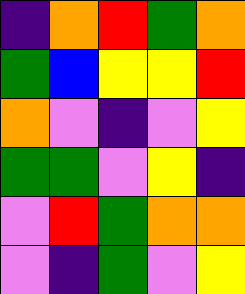[["indigo", "orange", "red", "green", "orange"], ["green", "blue", "yellow", "yellow", "red"], ["orange", "violet", "indigo", "violet", "yellow"], ["green", "green", "violet", "yellow", "indigo"], ["violet", "red", "green", "orange", "orange"], ["violet", "indigo", "green", "violet", "yellow"]]